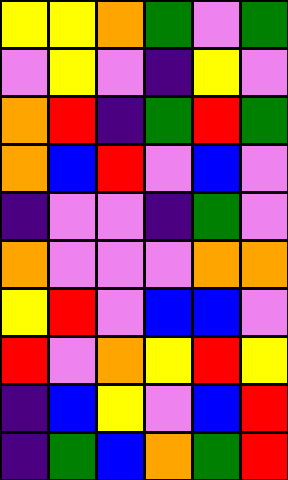[["yellow", "yellow", "orange", "green", "violet", "green"], ["violet", "yellow", "violet", "indigo", "yellow", "violet"], ["orange", "red", "indigo", "green", "red", "green"], ["orange", "blue", "red", "violet", "blue", "violet"], ["indigo", "violet", "violet", "indigo", "green", "violet"], ["orange", "violet", "violet", "violet", "orange", "orange"], ["yellow", "red", "violet", "blue", "blue", "violet"], ["red", "violet", "orange", "yellow", "red", "yellow"], ["indigo", "blue", "yellow", "violet", "blue", "red"], ["indigo", "green", "blue", "orange", "green", "red"]]